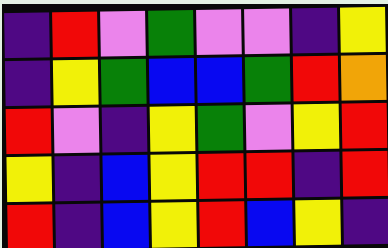[["indigo", "red", "violet", "green", "violet", "violet", "indigo", "yellow"], ["indigo", "yellow", "green", "blue", "blue", "green", "red", "orange"], ["red", "violet", "indigo", "yellow", "green", "violet", "yellow", "red"], ["yellow", "indigo", "blue", "yellow", "red", "red", "indigo", "red"], ["red", "indigo", "blue", "yellow", "red", "blue", "yellow", "indigo"]]